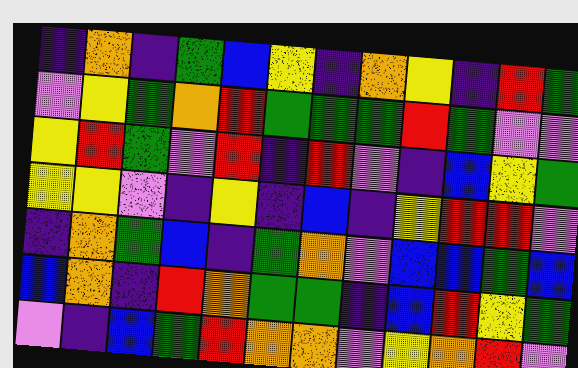[["indigo", "orange", "indigo", "green", "blue", "yellow", "indigo", "orange", "yellow", "indigo", "red", "green"], ["violet", "yellow", "green", "orange", "red", "green", "green", "green", "red", "green", "violet", "violet"], ["yellow", "red", "green", "violet", "red", "indigo", "red", "violet", "indigo", "blue", "yellow", "green"], ["yellow", "yellow", "violet", "indigo", "yellow", "indigo", "blue", "indigo", "yellow", "red", "red", "violet"], ["indigo", "orange", "green", "blue", "indigo", "green", "orange", "violet", "blue", "blue", "green", "blue"], ["blue", "orange", "indigo", "red", "orange", "green", "green", "indigo", "blue", "red", "yellow", "green"], ["violet", "indigo", "blue", "green", "red", "orange", "orange", "violet", "yellow", "orange", "red", "violet"]]